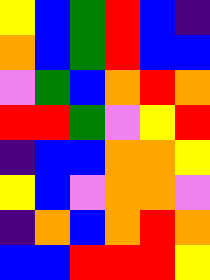[["yellow", "blue", "green", "red", "blue", "indigo"], ["orange", "blue", "green", "red", "blue", "blue"], ["violet", "green", "blue", "orange", "red", "orange"], ["red", "red", "green", "violet", "yellow", "red"], ["indigo", "blue", "blue", "orange", "orange", "yellow"], ["yellow", "blue", "violet", "orange", "orange", "violet"], ["indigo", "orange", "blue", "orange", "red", "orange"], ["blue", "blue", "red", "red", "red", "yellow"]]